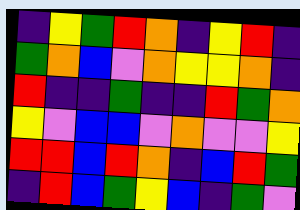[["indigo", "yellow", "green", "red", "orange", "indigo", "yellow", "red", "indigo"], ["green", "orange", "blue", "violet", "orange", "yellow", "yellow", "orange", "indigo"], ["red", "indigo", "indigo", "green", "indigo", "indigo", "red", "green", "orange"], ["yellow", "violet", "blue", "blue", "violet", "orange", "violet", "violet", "yellow"], ["red", "red", "blue", "red", "orange", "indigo", "blue", "red", "green"], ["indigo", "red", "blue", "green", "yellow", "blue", "indigo", "green", "violet"]]